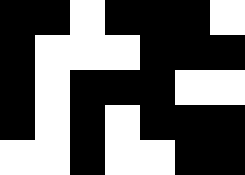[["black", "black", "white", "black", "black", "black", "white"], ["black", "white", "white", "white", "black", "black", "black"], ["black", "white", "black", "black", "black", "white", "white"], ["black", "white", "black", "white", "black", "black", "black"], ["white", "white", "black", "white", "white", "black", "black"]]